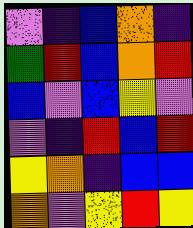[["violet", "indigo", "blue", "orange", "indigo"], ["green", "red", "blue", "orange", "red"], ["blue", "violet", "blue", "yellow", "violet"], ["violet", "indigo", "red", "blue", "red"], ["yellow", "orange", "indigo", "blue", "blue"], ["orange", "violet", "yellow", "red", "yellow"]]